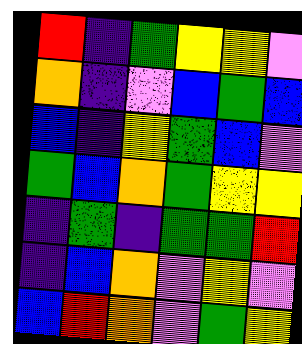[["red", "indigo", "green", "yellow", "yellow", "violet"], ["orange", "indigo", "violet", "blue", "green", "blue"], ["blue", "indigo", "yellow", "green", "blue", "violet"], ["green", "blue", "orange", "green", "yellow", "yellow"], ["indigo", "green", "indigo", "green", "green", "red"], ["indigo", "blue", "orange", "violet", "yellow", "violet"], ["blue", "red", "orange", "violet", "green", "yellow"]]